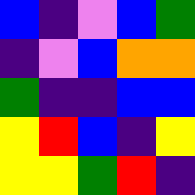[["blue", "indigo", "violet", "blue", "green"], ["indigo", "violet", "blue", "orange", "orange"], ["green", "indigo", "indigo", "blue", "blue"], ["yellow", "red", "blue", "indigo", "yellow"], ["yellow", "yellow", "green", "red", "indigo"]]